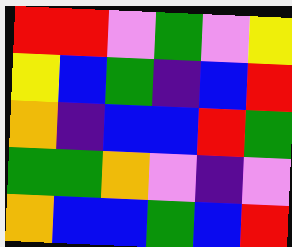[["red", "red", "violet", "green", "violet", "yellow"], ["yellow", "blue", "green", "indigo", "blue", "red"], ["orange", "indigo", "blue", "blue", "red", "green"], ["green", "green", "orange", "violet", "indigo", "violet"], ["orange", "blue", "blue", "green", "blue", "red"]]